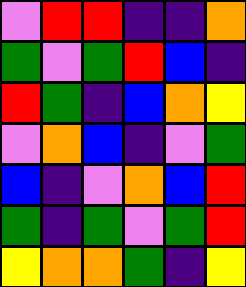[["violet", "red", "red", "indigo", "indigo", "orange"], ["green", "violet", "green", "red", "blue", "indigo"], ["red", "green", "indigo", "blue", "orange", "yellow"], ["violet", "orange", "blue", "indigo", "violet", "green"], ["blue", "indigo", "violet", "orange", "blue", "red"], ["green", "indigo", "green", "violet", "green", "red"], ["yellow", "orange", "orange", "green", "indigo", "yellow"]]